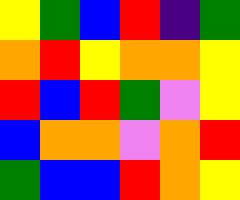[["yellow", "green", "blue", "red", "indigo", "green"], ["orange", "red", "yellow", "orange", "orange", "yellow"], ["red", "blue", "red", "green", "violet", "yellow"], ["blue", "orange", "orange", "violet", "orange", "red"], ["green", "blue", "blue", "red", "orange", "yellow"]]